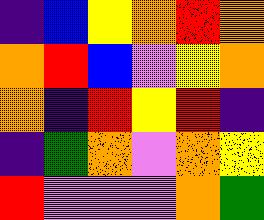[["indigo", "blue", "yellow", "orange", "red", "orange"], ["orange", "red", "blue", "violet", "yellow", "orange"], ["orange", "indigo", "red", "yellow", "red", "indigo"], ["indigo", "green", "orange", "violet", "orange", "yellow"], ["red", "violet", "violet", "violet", "orange", "green"]]